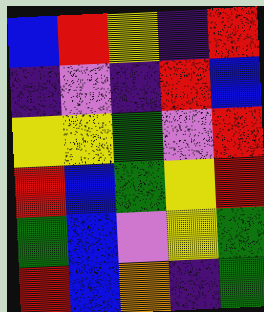[["blue", "red", "yellow", "indigo", "red"], ["indigo", "violet", "indigo", "red", "blue"], ["yellow", "yellow", "green", "violet", "red"], ["red", "blue", "green", "yellow", "red"], ["green", "blue", "violet", "yellow", "green"], ["red", "blue", "orange", "indigo", "green"]]